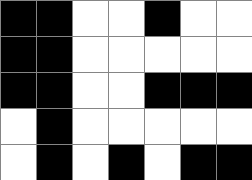[["black", "black", "white", "white", "black", "white", "white"], ["black", "black", "white", "white", "white", "white", "white"], ["black", "black", "white", "white", "black", "black", "black"], ["white", "black", "white", "white", "white", "white", "white"], ["white", "black", "white", "black", "white", "black", "black"]]